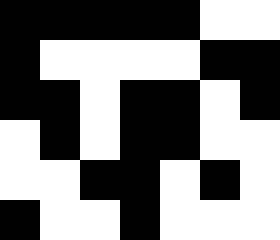[["black", "black", "black", "black", "black", "white", "white"], ["black", "white", "white", "white", "white", "black", "black"], ["black", "black", "white", "black", "black", "white", "black"], ["white", "black", "white", "black", "black", "white", "white"], ["white", "white", "black", "black", "white", "black", "white"], ["black", "white", "white", "black", "white", "white", "white"]]